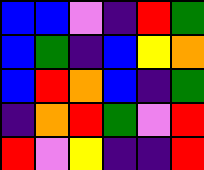[["blue", "blue", "violet", "indigo", "red", "green"], ["blue", "green", "indigo", "blue", "yellow", "orange"], ["blue", "red", "orange", "blue", "indigo", "green"], ["indigo", "orange", "red", "green", "violet", "red"], ["red", "violet", "yellow", "indigo", "indigo", "red"]]